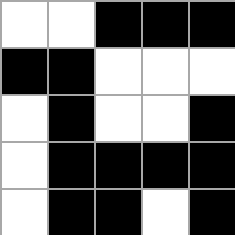[["white", "white", "black", "black", "black"], ["black", "black", "white", "white", "white"], ["white", "black", "white", "white", "black"], ["white", "black", "black", "black", "black"], ["white", "black", "black", "white", "black"]]